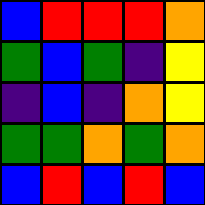[["blue", "red", "red", "red", "orange"], ["green", "blue", "green", "indigo", "yellow"], ["indigo", "blue", "indigo", "orange", "yellow"], ["green", "green", "orange", "green", "orange"], ["blue", "red", "blue", "red", "blue"]]